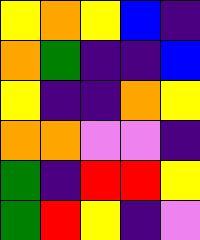[["yellow", "orange", "yellow", "blue", "indigo"], ["orange", "green", "indigo", "indigo", "blue"], ["yellow", "indigo", "indigo", "orange", "yellow"], ["orange", "orange", "violet", "violet", "indigo"], ["green", "indigo", "red", "red", "yellow"], ["green", "red", "yellow", "indigo", "violet"]]